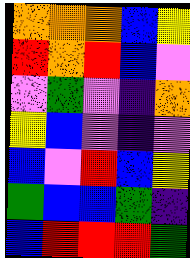[["orange", "orange", "orange", "blue", "yellow"], ["red", "orange", "red", "blue", "violet"], ["violet", "green", "violet", "indigo", "orange"], ["yellow", "blue", "violet", "indigo", "violet"], ["blue", "violet", "red", "blue", "yellow"], ["green", "blue", "blue", "green", "indigo"], ["blue", "red", "red", "red", "green"]]